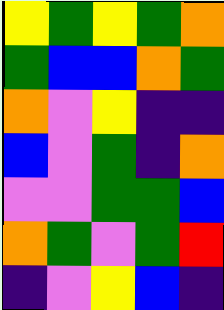[["yellow", "green", "yellow", "green", "orange"], ["green", "blue", "blue", "orange", "green"], ["orange", "violet", "yellow", "indigo", "indigo"], ["blue", "violet", "green", "indigo", "orange"], ["violet", "violet", "green", "green", "blue"], ["orange", "green", "violet", "green", "red"], ["indigo", "violet", "yellow", "blue", "indigo"]]